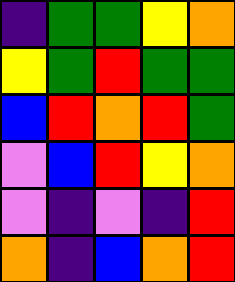[["indigo", "green", "green", "yellow", "orange"], ["yellow", "green", "red", "green", "green"], ["blue", "red", "orange", "red", "green"], ["violet", "blue", "red", "yellow", "orange"], ["violet", "indigo", "violet", "indigo", "red"], ["orange", "indigo", "blue", "orange", "red"]]